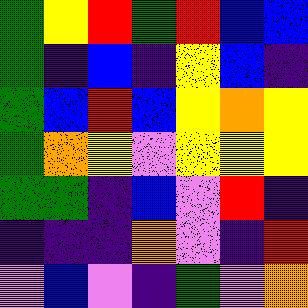[["green", "yellow", "red", "green", "red", "blue", "blue"], ["green", "indigo", "blue", "indigo", "yellow", "blue", "indigo"], ["green", "blue", "red", "blue", "yellow", "orange", "yellow"], ["green", "orange", "yellow", "violet", "yellow", "yellow", "yellow"], ["green", "green", "indigo", "blue", "violet", "red", "indigo"], ["indigo", "indigo", "indigo", "orange", "violet", "indigo", "red"], ["violet", "blue", "violet", "indigo", "green", "violet", "orange"]]